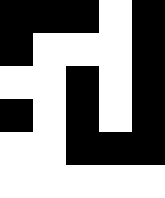[["black", "black", "black", "white", "black"], ["black", "white", "white", "white", "black"], ["white", "white", "black", "white", "black"], ["black", "white", "black", "white", "black"], ["white", "white", "black", "black", "black"], ["white", "white", "white", "white", "white"]]